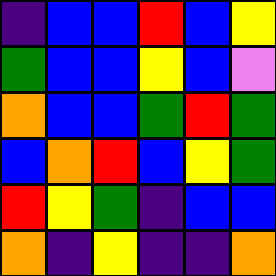[["indigo", "blue", "blue", "red", "blue", "yellow"], ["green", "blue", "blue", "yellow", "blue", "violet"], ["orange", "blue", "blue", "green", "red", "green"], ["blue", "orange", "red", "blue", "yellow", "green"], ["red", "yellow", "green", "indigo", "blue", "blue"], ["orange", "indigo", "yellow", "indigo", "indigo", "orange"]]